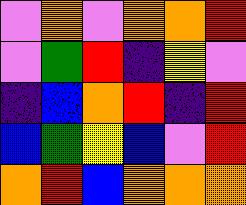[["violet", "orange", "violet", "orange", "orange", "red"], ["violet", "green", "red", "indigo", "yellow", "violet"], ["indigo", "blue", "orange", "red", "indigo", "red"], ["blue", "green", "yellow", "blue", "violet", "red"], ["orange", "red", "blue", "orange", "orange", "orange"]]